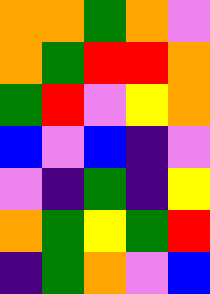[["orange", "orange", "green", "orange", "violet"], ["orange", "green", "red", "red", "orange"], ["green", "red", "violet", "yellow", "orange"], ["blue", "violet", "blue", "indigo", "violet"], ["violet", "indigo", "green", "indigo", "yellow"], ["orange", "green", "yellow", "green", "red"], ["indigo", "green", "orange", "violet", "blue"]]